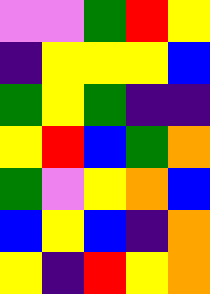[["violet", "violet", "green", "red", "yellow"], ["indigo", "yellow", "yellow", "yellow", "blue"], ["green", "yellow", "green", "indigo", "indigo"], ["yellow", "red", "blue", "green", "orange"], ["green", "violet", "yellow", "orange", "blue"], ["blue", "yellow", "blue", "indigo", "orange"], ["yellow", "indigo", "red", "yellow", "orange"]]